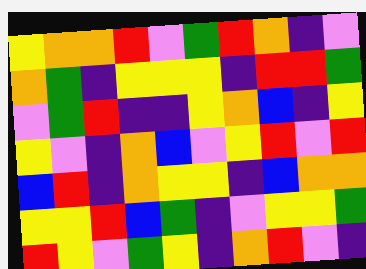[["yellow", "orange", "orange", "red", "violet", "green", "red", "orange", "indigo", "violet"], ["orange", "green", "indigo", "yellow", "yellow", "yellow", "indigo", "red", "red", "green"], ["violet", "green", "red", "indigo", "indigo", "yellow", "orange", "blue", "indigo", "yellow"], ["yellow", "violet", "indigo", "orange", "blue", "violet", "yellow", "red", "violet", "red"], ["blue", "red", "indigo", "orange", "yellow", "yellow", "indigo", "blue", "orange", "orange"], ["yellow", "yellow", "red", "blue", "green", "indigo", "violet", "yellow", "yellow", "green"], ["red", "yellow", "violet", "green", "yellow", "indigo", "orange", "red", "violet", "indigo"]]